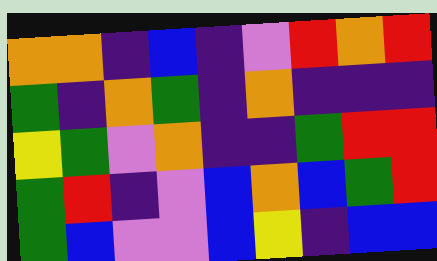[["orange", "orange", "indigo", "blue", "indigo", "violet", "red", "orange", "red"], ["green", "indigo", "orange", "green", "indigo", "orange", "indigo", "indigo", "indigo"], ["yellow", "green", "violet", "orange", "indigo", "indigo", "green", "red", "red"], ["green", "red", "indigo", "violet", "blue", "orange", "blue", "green", "red"], ["green", "blue", "violet", "violet", "blue", "yellow", "indigo", "blue", "blue"]]